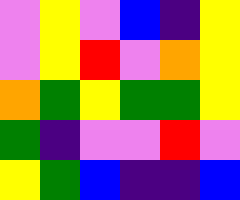[["violet", "yellow", "violet", "blue", "indigo", "yellow"], ["violet", "yellow", "red", "violet", "orange", "yellow"], ["orange", "green", "yellow", "green", "green", "yellow"], ["green", "indigo", "violet", "violet", "red", "violet"], ["yellow", "green", "blue", "indigo", "indigo", "blue"]]